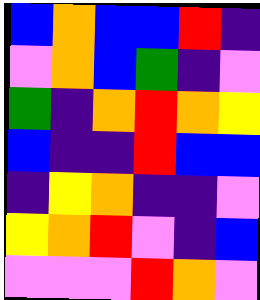[["blue", "orange", "blue", "blue", "red", "indigo"], ["violet", "orange", "blue", "green", "indigo", "violet"], ["green", "indigo", "orange", "red", "orange", "yellow"], ["blue", "indigo", "indigo", "red", "blue", "blue"], ["indigo", "yellow", "orange", "indigo", "indigo", "violet"], ["yellow", "orange", "red", "violet", "indigo", "blue"], ["violet", "violet", "violet", "red", "orange", "violet"]]